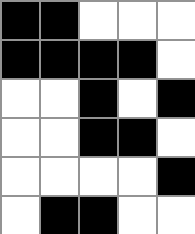[["black", "black", "white", "white", "white"], ["black", "black", "black", "black", "white"], ["white", "white", "black", "white", "black"], ["white", "white", "black", "black", "white"], ["white", "white", "white", "white", "black"], ["white", "black", "black", "white", "white"]]